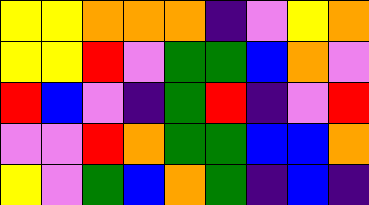[["yellow", "yellow", "orange", "orange", "orange", "indigo", "violet", "yellow", "orange"], ["yellow", "yellow", "red", "violet", "green", "green", "blue", "orange", "violet"], ["red", "blue", "violet", "indigo", "green", "red", "indigo", "violet", "red"], ["violet", "violet", "red", "orange", "green", "green", "blue", "blue", "orange"], ["yellow", "violet", "green", "blue", "orange", "green", "indigo", "blue", "indigo"]]